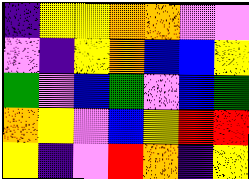[["indigo", "yellow", "yellow", "orange", "orange", "violet", "violet"], ["violet", "indigo", "yellow", "orange", "blue", "blue", "yellow"], ["green", "violet", "blue", "green", "violet", "blue", "green"], ["orange", "yellow", "violet", "blue", "yellow", "red", "red"], ["yellow", "indigo", "violet", "red", "orange", "indigo", "yellow"]]